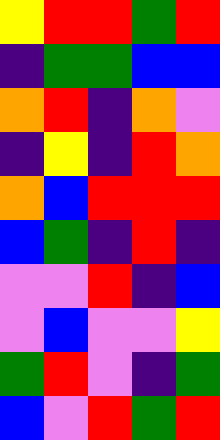[["yellow", "red", "red", "green", "red"], ["indigo", "green", "green", "blue", "blue"], ["orange", "red", "indigo", "orange", "violet"], ["indigo", "yellow", "indigo", "red", "orange"], ["orange", "blue", "red", "red", "red"], ["blue", "green", "indigo", "red", "indigo"], ["violet", "violet", "red", "indigo", "blue"], ["violet", "blue", "violet", "violet", "yellow"], ["green", "red", "violet", "indigo", "green"], ["blue", "violet", "red", "green", "red"]]